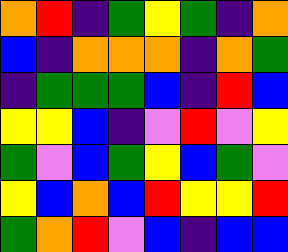[["orange", "red", "indigo", "green", "yellow", "green", "indigo", "orange"], ["blue", "indigo", "orange", "orange", "orange", "indigo", "orange", "green"], ["indigo", "green", "green", "green", "blue", "indigo", "red", "blue"], ["yellow", "yellow", "blue", "indigo", "violet", "red", "violet", "yellow"], ["green", "violet", "blue", "green", "yellow", "blue", "green", "violet"], ["yellow", "blue", "orange", "blue", "red", "yellow", "yellow", "red"], ["green", "orange", "red", "violet", "blue", "indigo", "blue", "blue"]]